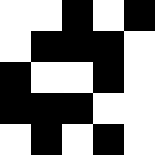[["white", "white", "black", "white", "black"], ["white", "black", "black", "black", "white"], ["black", "white", "white", "black", "white"], ["black", "black", "black", "white", "white"], ["white", "black", "white", "black", "white"]]